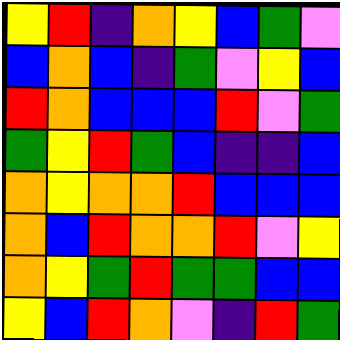[["yellow", "red", "indigo", "orange", "yellow", "blue", "green", "violet"], ["blue", "orange", "blue", "indigo", "green", "violet", "yellow", "blue"], ["red", "orange", "blue", "blue", "blue", "red", "violet", "green"], ["green", "yellow", "red", "green", "blue", "indigo", "indigo", "blue"], ["orange", "yellow", "orange", "orange", "red", "blue", "blue", "blue"], ["orange", "blue", "red", "orange", "orange", "red", "violet", "yellow"], ["orange", "yellow", "green", "red", "green", "green", "blue", "blue"], ["yellow", "blue", "red", "orange", "violet", "indigo", "red", "green"]]